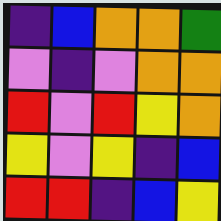[["indigo", "blue", "orange", "orange", "green"], ["violet", "indigo", "violet", "orange", "orange"], ["red", "violet", "red", "yellow", "orange"], ["yellow", "violet", "yellow", "indigo", "blue"], ["red", "red", "indigo", "blue", "yellow"]]